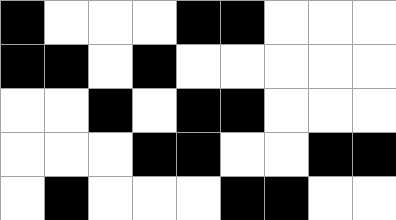[["black", "white", "white", "white", "black", "black", "white", "white", "white"], ["black", "black", "white", "black", "white", "white", "white", "white", "white"], ["white", "white", "black", "white", "black", "black", "white", "white", "white"], ["white", "white", "white", "black", "black", "white", "white", "black", "black"], ["white", "black", "white", "white", "white", "black", "black", "white", "white"]]